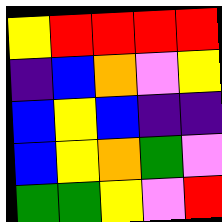[["yellow", "red", "red", "red", "red"], ["indigo", "blue", "orange", "violet", "yellow"], ["blue", "yellow", "blue", "indigo", "indigo"], ["blue", "yellow", "orange", "green", "violet"], ["green", "green", "yellow", "violet", "red"]]